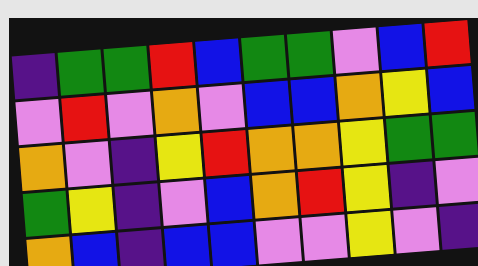[["indigo", "green", "green", "red", "blue", "green", "green", "violet", "blue", "red"], ["violet", "red", "violet", "orange", "violet", "blue", "blue", "orange", "yellow", "blue"], ["orange", "violet", "indigo", "yellow", "red", "orange", "orange", "yellow", "green", "green"], ["green", "yellow", "indigo", "violet", "blue", "orange", "red", "yellow", "indigo", "violet"], ["orange", "blue", "indigo", "blue", "blue", "violet", "violet", "yellow", "violet", "indigo"]]